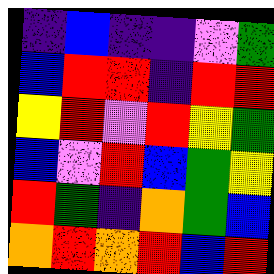[["indigo", "blue", "indigo", "indigo", "violet", "green"], ["blue", "red", "red", "indigo", "red", "red"], ["yellow", "red", "violet", "red", "yellow", "green"], ["blue", "violet", "red", "blue", "green", "yellow"], ["red", "green", "indigo", "orange", "green", "blue"], ["orange", "red", "orange", "red", "blue", "red"]]